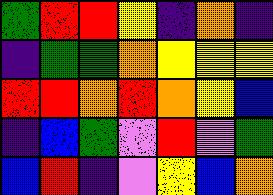[["green", "red", "red", "yellow", "indigo", "orange", "indigo"], ["indigo", "green", "green", "orange", "yellow", "yellow", "yellow"], ["red", "red", "orange", "red", "orange", "yellow", "blue"], ["indigo", "blue", "green", "violet", "red", "violet", "green"], ["blue", "red", "indigo", "violet", "yellow", "blue", "orange"]]